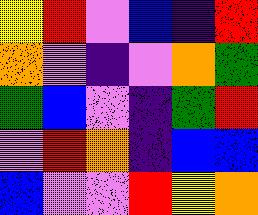[["yellow", "red", "violet", "blue", "indigo", "red"], ["orange", "violet", "indigo", "violet", "orange", "green"], ["green", "blue", "violet", "indigo", "green", "red"], ["violet", "red", "orange", "indigo", "blue", "blue"], ["blue", "violet", "violet", "red", "yellow", "orange"]]